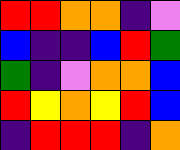[["red", "red", "orange", "orange", "indigo", "violet"], ["blue", "indigo", "indigo", "blue", "red", "green"], ["green", "indigo", "violet", "orange", "orange", "blue"], ["red", "yellow", "orange", "yellow", "red", "blue"], ["indigo", "red", "red", "red", "indigo", "orange"]]